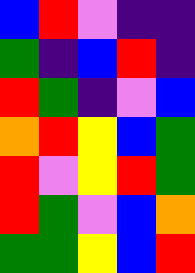[["blue", "red", "violet", "indigo", "indigo"], ["green", "indigo", "blue", "red", "indigo"], ["red", "green", "indigo", "violet", "blue"], ["orange", "red", "yellow", "blue", "green"], ["red", "violet", "yellow", "red", "green"], ["red", "green", "violet", "blue", "orange"], ["green", "green", "yellow", "blue", "red"]]